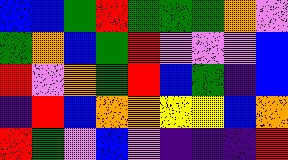[["blue", "blue", "green", "red", "green", "green", "green", "orange", "violet"], ["green", "orange", "blue", "green", "red", "violet", "violet", "violet", "blue"], ["red", "violet", "orange", "green", "red", "blue", "green", "indigo", "blue"], ["indigo", "red", "blue", "orange", "orange", "yellow", "yellow", "blue", "orange"], ["red", "green", "violet", "blue", "violet", "indigo", "indigo", "indigo", "red"]]